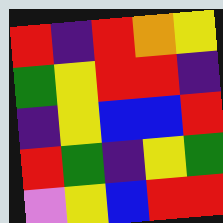[["red", "indigo", "red", "orange", "yellow"], ["green", "yellow", "red", "red", "indigo"], ["indigo", "yellow", "blue", "blue", "red"], ["red", "green", "indigo", "yellow", "green"], ["violet", "yellow", "blue", "red", "red"]]